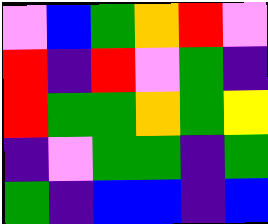[["violet", "blue", "green", "orange", "red", "violet"], ["red", "indigo", "red", "violet", "green", "indigo"], ["red", "green", "green", "orange", "green", "yellow"], ["indigo", "violet", "green", "green", "indigo", "green"], ["green", "indigo", "blue", "blue", "indigo", "blue"]]